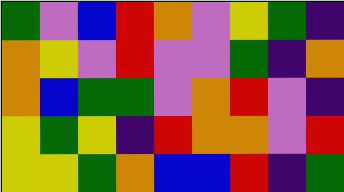[["green", "violet", "blue", "red", "orange", "violet", "yellow", "green", "indigo"], ["orange", "yellow", "violet", "red", "violet", "violet", "green", "indigo", "orange"], ["orange", "blue", "green", "green", "violet", "orange", "red", "violet", "indigo"], ["yellow", "green", "yellow", "indigo", "red", "orange", "orange", "violet", "red"], ["yellow", "yellow", "green", "orange", "blue", "blue", "red", "indigo", "green"]]